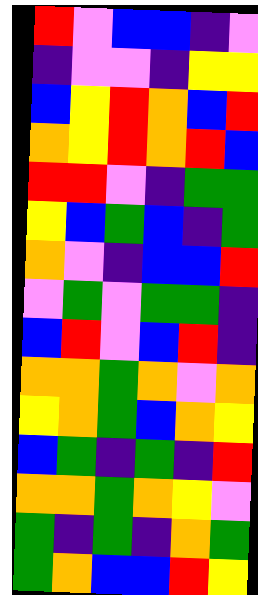[["red", "violet", "blue", "blue", "indigo", "violet"], ["indigo", "violet", "violet", "indigo", "yellow", "yellow"], ["blue", "yellow", "red", "orange", "blue", "red"], ["orange", "yellow", "red", "orange", "red", "blue"], ["red", "red", "violet", "indigo", "green", "green"], ["yellow", "blue", "green", "blue", "indigo", "green"], ["orange", "violet", "indigo", "blue", "blue", "red"], ["violet", "green", "violet", "green", "green", "indigo"], ["blue", "red", "violet", "blue", "red", "indigo"], ["orange", "orange", "green", "orange", "violet", "orange"], ["yellow", "orange", "green", "blue", "orange", "yellow"], ["blue", "green", "indigo", "green", "indigo", "red"], ["orange", "orange", "green", "orange", "yellow", "violet"], ["green", "indigo", "green", "indigo", "orange", "green"], ["green", "orange", "blue", "blue", "red", "yellow"]]